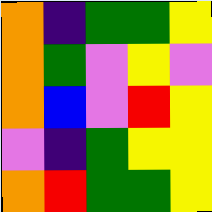[["orange", "indigo", "green", "green", "yellow"], ["orange", "green", "violet", "yellow", "violet"], ["orange", "blue", "violet", "red", "yellow"], ["violet", "indigo", "green", "yellow", "yellow"], ["orange", "red", "green", "green", "yellow"]]